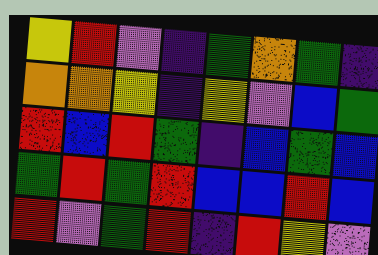[["yellow", "red", "violet", "indigo", "green", "orange", "green", "indigo"], ["orange", "orange", "yellow", "indigo", "yellow", "violet", "blue", "green"], ["red", "blue", "red", "green", "indigo", "blue", "green", "blue"], ["green", "red", "green", "red", "blue", "blue", "red", "blue"], ["red", "violet", "green", "red", "indigo", "red", "yellow", "violet"]]